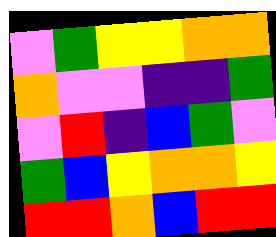[["violet", "green", "yellow", "yellow", "orange", "orange"], ["orange", "violet", "violet", "indigo", "indigo", "green"], ["violet", "red", "indigo", "blue", "green", "violet"], ["green", "blue", "yellow", "orange", "orange", "yellow"], ["red", "red", "orange", "blue", "red", "red"]]